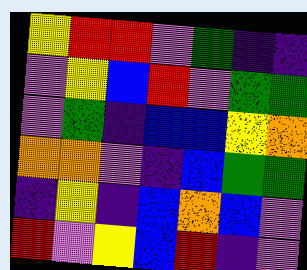[["yellow", "red", "red", "violet", "green", "indigo", "indigo"], ["violet", "yellow", "blue", "red", "violet", "green", "green"], ["violet", "green", "indigo", "blue", "blue", "yellow", "orange"], ["orange", "orange", "violet", "indigo", "blue", "green", "green"], ["indigo", "yellow", "indigo", "blue", "orange", "blue", "violet"], ["red", "violet", "yellow", "blue", "red", "indigo", "violet"]]